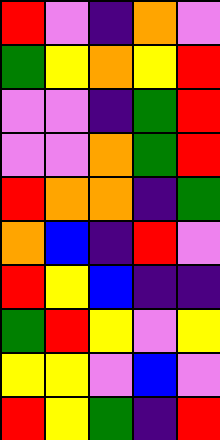[["red", "violet", "indigo", "orange", "violet"], ["green", "yellow", "orange", "yellow", "red"], ["violet", "violet", "indigo", "green", "red"], ["violet", "violet", "orange", "green", "red"], ["red", "orange", "orange", "indigo", "green"], ["orange", "blue", "indigo", "red", "violet"], ["red", "yellow", "blue", "indigo", "indigo"], ["green", "red", "yellow", "violet", "yellow"], ["yellow", "yellow", "violet", "blue", "violet"], ["red", "yellow", "green", "indigo", "red"]]